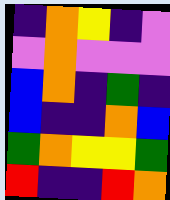[["indigo", "orange", "yellow", "indigo", "violet"], ["violet", "orange", "violet", "violet", "violet"], ["blue", "orange", "indigo", "green", "indigo"], ["blue", "indigo", "indigo", "orange", "blue"], ["green", "orange", "yellow", "yellow", "green"], ["red", "indigo", "indigo", "red", "orange"]]